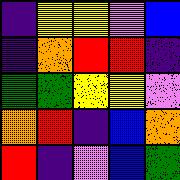[["indigo", "yellow", "yellow", "violet", "blue"], ["indigo", "orange", "red", "red", "indigo"], ["green", "green", "yellow", "yellow", "violet"], ["orange", "red", "indigo", "blue", "orange"], ["red", "indigo", "violet", "blue", "green"]]